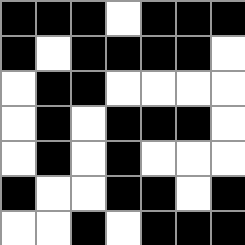[["black", "black", "black", "white", "black", "black", "black"], ["black", "white", "black", "black", "black", "black", "white"], ["white", "black", "black", "white", "white", "white", "white"], ["white", "black", "white", "black", "black", "black", "white"], ["white", "black", "white", "black", "white", "white", "white"], ["black", "white", "white", "black", "black", "white", "black"], ["white", "white", "black", "white", "black", "black", "black"]]